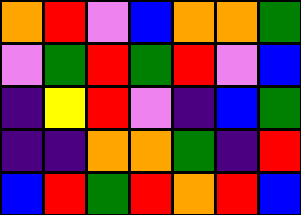[["orange", "red", "violet", "blue", "orange", "orange", "green"], ["violet", "green", "red", "green", "red", "violet", "blue"], ["indigo", "yellow", "red", "violet", "indigo", "blue", "green"], ["indigo", "indigo", "orange", "orange", "green", "indigo", "red"], ["blue", "red", "green", "red", "orange", "red", "blue"]]